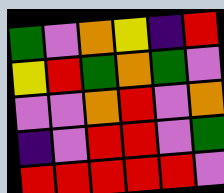[["green", "violet", "orange", "yellow", "indigo", "red"], ["yellow", "red", "green", "orange", "green", "violet"], ["violet", "violet", "orange", "red", "violet", "orange"], ["indigo", "violet", "red", "red", "violet", "green"], ["red", "red", "red", "red", "red", "violet"]]